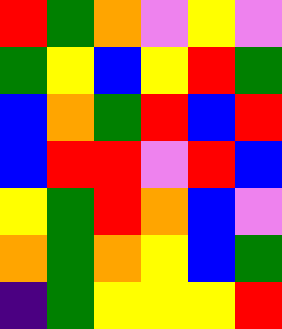[["red", "green", "orange", "violet", "yellow", "violet"], ["green", "yellow", "blue", "yellow", "red", "green"], ["blue", "orange", "green", "red", "blue", "red"], ["blue", "red", "red", "violet", "red", "blue"], ["yellow", "green", "red", "orange", "blue", "violet"], ["orange", "green", "orange", "yellow", "blue", "green"], ["indigo", "green", "yellow", "yellow", "yellow", "red"]]